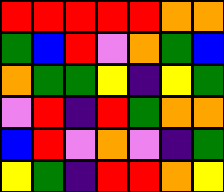[["red", "red", "red", "red", "red", "orange", "orange"], ["green", "blue", "red", "violet", "orange", "green", "blue"], ["orange", "green", "green", "yellow", "indigo", "yellow", "green"], ["violet", "red", "indigo", "red", "green", "orange", "orange"], ["blue", "red", "violet", "orange", "violet", "indigo", "green"], ["yellow", "green", "indigo", "red", "red", "orange", "yellow"]]